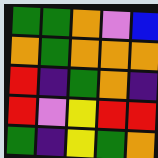[["green", "green", "orange", "violet", "blue"], ["orange", "green", "orange", "orange", "orange"], ["red", "indigo", "green", "orange", "indigo"], ["red", "violet", "yellow", "red", "red"], ["green", "indigo", "yellow", "green", "orange"]]